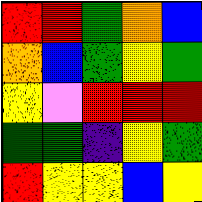[["red", "red", "green", "orange", "blue"], ["orange", "blue", "green", "yellow", "green"], ["yellow", "violet", "red", "red", "red"], ["green", "green", "indigo", "yellow", "green"], ["red", "yellow", "yellow", "blue", "yellow"]]